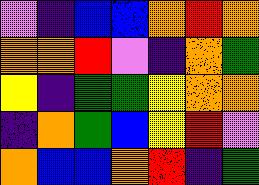[["violet", "indigo", "blue", "blue", "orange", "red", "orange"], ["orange", "orange", "red", "violet", "indigo", "orange", "green"], ["yellow", "indigo", "green", "green", "yellow", "orange", "orange"], ["indigo", "orange", "green", "blue", "yellow", "red", "violet"], ["orange", "blue", "blue", "orange", "red", "indigo", "green"]]